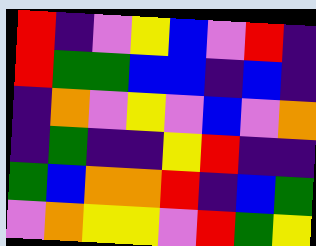[["red", "indigo", "violet", "yellow", "blue", "violet", "red", "indigo"], ["red", "green", "green", "blue", "blue", "indigo", "blue", "indigo"], ["indigo", "orange", "violet", "yellow", "violet", "blue", "violet", "orange"], ["indigo", "green", "indigo", "indigo", "yellow", "red", "indigo", "indigo"], ["green", "blue", "orange", "orange", "red", "indigo", "blue", "green"], ["violet", "orange", "yellow", "yellow", "violet", "red", "green", "yellow"]]